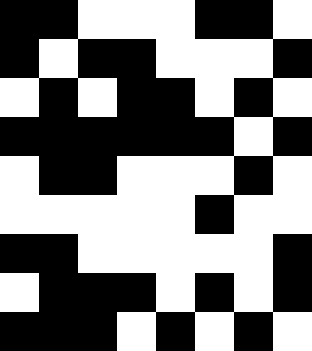[["black", "black", "white", "white", "white", "black", "black", "white"], ["black", "white", "black", "black", "white", "white", "white", "black"], ["white", "black", "white", "black", "black", "white", "black", "white"], ["black", "black", "black", "black", "black", "black", "white", "black"], ["white", "black", "black", "white", "white", "white", "black", "white"], ["white", "white", "white", "white", "white", "black", "white", "white"], ["black", "black", "white", "white", "white", "white", "white", "black"], ["white", "black", "black", "black", "white", "black", "white", "black"], ["black", "black", "black", "white", "black", "white", "black", "white"]]